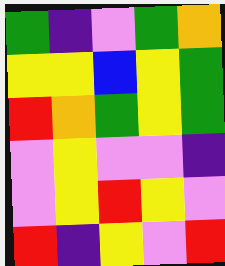[["green", "indigo", "violet", "green", "orange"], ["yellow", "yellow", "blue", "yellow", "green"], ["red", "orange", "green", "yellow", "green"], ["violet", "yellow", "violet", "violet", "indigo"], ["violet", "yellow", "red", "yellow", "violet"], ["red", "indigo", "yellow", "violet", "red"]]